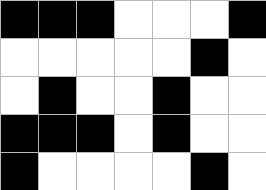[["black", "black", "black", "white", "white", "white", "black"], ["white", "white", "white", "white", "white", "black", "white"], ["white", "black", "white", "white", "black", "white", "white"], ["black", "black", "black", "white", "black", "white", "white"], ["black", "white", "white", "white", "white", "black", "white"]]